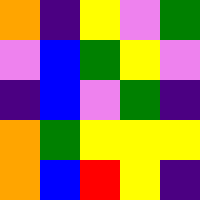[["orange", "indigo", "yellow", "violet", "green"], ["violet", "blue", "green", "yellow", "violet"], ["indigo", "blue", "violet", "green", "indigo"], ["orange", "green", "yellow", "yellow", "yellow"], ["orange", "blue", "red", "yellow", "indigo"]]